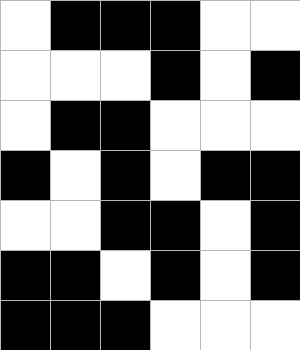[["white", "black", "black", "black", "white", "white"], ["white", "white", "white", "black", "white", "black"], ["white", "black", "black", "white", "white", "white"], ["black", "white", "black", "white", "black", "black"], ["white", "white", "black", "black", "white", "black"], ["black", "black", "white", "black", "white", "black"], ["black", "black", "black", "white", "white", "white"]]